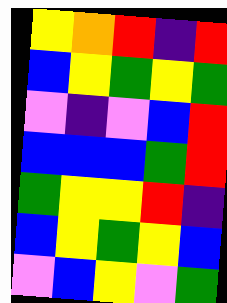[["yellow", "orange", "red", "indigo", "red"], ["blue", "yellow", "green", "yellow", "green"], ["violet", "indigo", "violet", "blue", "red"], ["blue", "blue", "blue", "green", "red"], ["green", "yellow", "yellow", "red", "indigo"], ["blue", "yellow", "green", "yellow", "blue"], ["violet", "blue", "yellow", "violet", "green"]]